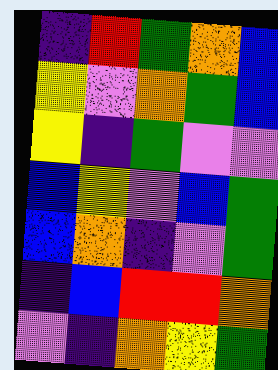[["indigo", "red", "green", "orange", "blue"], ["yellow", "violet", "orange", "green", "blue"], ["yellow", "indigo", "green", "violet", "violet"], ["blue", "yellow", "violet", "blue", "green"], ["blue", "orange", "indigo", "violet", "green"], ["indigo", "blue", "red", "red", "orange"], ["violet", "indigo", "orange", "yellow", "green"]]